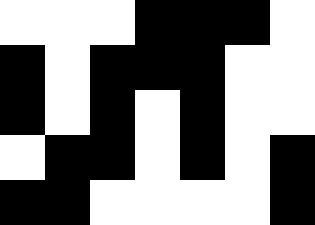[["white", "white", "white", "black", "black", "black", "white"], ["black", "white", "black", "black", "black", "white", "white"], ["black", "white", "black", "white", "black", "white", "white"], ["white", "black", "black", "white", "black", "white", "black"], ["black", "black", "white", "white", "white", "white", "black"]]